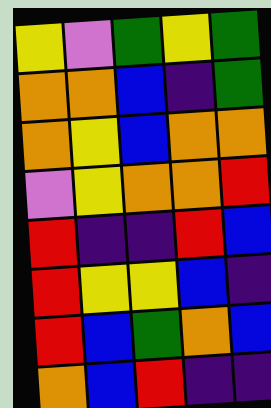[["yellow", "violet", "green", "yellow", "green"], ["orange", "orange", "blue", "indigo", "green"], ["orange", "yellow", "blue", "orange", "orange"], ["violet", "yellow", "orange", "orange", "red"], ["red", "indigo", "indigo", "red", "blue"], ["red", "yellow", "yellow", "blue", "indigo"], ["red", "blue", "green", "orange", "blue"], ["orange", "blue", "red", "indigo", "indigo"]]